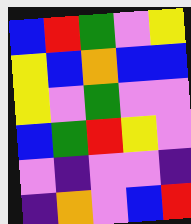[["blue", "red", "green", "violet", "yellow"], ["yellow", "blue", "orange", "blue", "blue"], ["yellow", "violet", "green", "violet", "violet"], ["blue", "green", "red", "yellow", "violet"], ["violet", "indigo", "violet", "violet", "indigo"], ["indigo", "orange", "violet", "blue", "red"]]